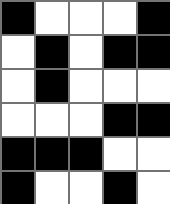[["black", "white", "white", "white", "black"], ["white", "black", "white", "black", "black"], ["white", "black", "white", "white", "white"], ["white", "white", "white", "black", "black"], ["black", "black", "black", "white", "white"], ["black", "white", "white", "black", "white"]]